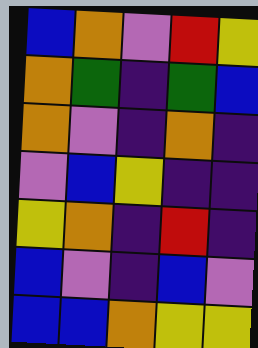[["blue", "orange", "violet", "red", "yellow"], ["orange", "green", "indigo", "green", "blue"], ["orange", "violet", "indigo", "orange", "indigo"], ["violet", "blue", "yellow", "indigo", "indigo"], ["yellow", "orange", "indigo", "red", "indigo"], ["blue", "violet", "indigo", "blue", "violet"], ["blue", "blue", "orange", "yellow", "yellow"]]